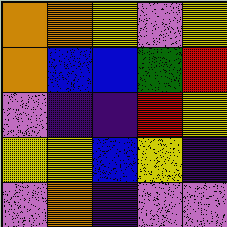[["orange", "orange", "yellow", "violet", "yellow"], ["orange", "blue", "blue", "green", "red"], ["violet", "indigo", "indigo", "red", "yellow"], ["yellow", "yellow", "blue", "yellow", "indigo"], ["violet", "orange", "indigo", "violet", "violet"]]